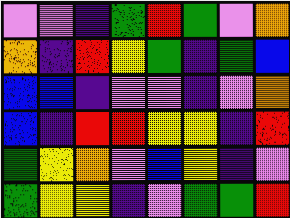[["violet", "violet", "indigo", "green", "red", "green", "violet", "orange"], ["orange", "indigo", "red", "yellow", "green", "indigo", "green", "blue"], ["blue", "blue", "indigo", "violet", "violet", "indigo", "violet", "orange"], ["blue", "indigo", "red", "red", "yellow", "yellow", "indigo", "red"], ["green", "yellow", "orange", "violet", "blue", "yellow", "indigo", "violet"], ["green", "yellow", "yellow", "indigo", "violet", "green", "green", "red"]]